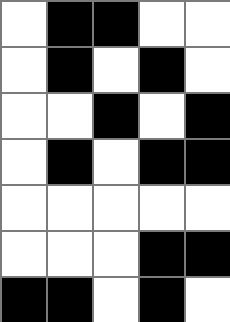[["white", "black", "black", "white", "white"], ["white", "black", "white", "black", "white"], ["white", "white", "black", "white", "black"], ["white", "black", "white", "black", "black"], ["white", "white", "white", "white", "white"], ["white", "white", "white", "black", "black"], ["black", "black", "white", "black", "white"]]